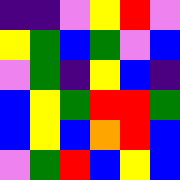[["indigo", "indigo", "violet", "yellow", "red", "violet"], ["yellow", "green", "blue", "green", "violet", "blue"], ["violet", "green", "indigo", "yellow", "blue", "indigo"], ["blue", "yellow", "green", "red", "red", "green"], ["blue", "yellow", "blue", "orange", "red", "blue"], ["violet", "green", "red", "blue", "yellow", "blue"]]